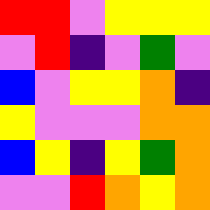[["red", "red", "violet", "yellow", "yellow", "yellow"], ["violet", "red", "indigo", "violet", "green", "violet"], ["blue", "violet", "yellow", "yellow", "orange", "indigo"], ["yellow", "violet", "violet", "violet", "orange", "orange"], ["blue", "yellow", "indigo", "yellow", "green", "orange"], ["violet", "violet", "red", "orange", "yellow", "orange"]]